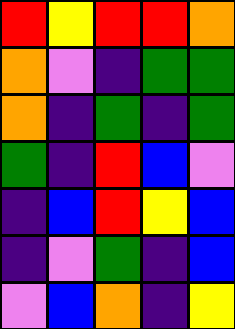[["red", "yellow", "red", "red", "orange"], ["orange", "violet", "indigo", "green", "green"], ["orange", "indigo", "green", "indigo", "green"], ["green", "indigo", "red", "blue", "violet"], ["indigo", "blue", "red", "yellow", "blue"], ["indigo", "violet", "green", "indigo", "blue"], ["violet", "blue", "orange", "indigo", "yellow"]]